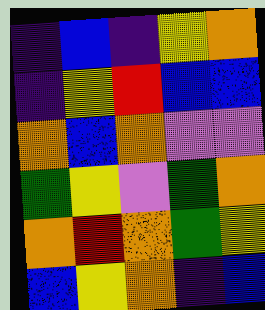[["indigo", "blue", "indigo", "yellow", "orange"], ["indigo", "yellow", "red", "blue", "blue"], ["orange", "blue", "orange", "violet", "violet"], ["green", "yellow", "violet", "green", "orange"], ["orange", "red", "orange", "green", "yellow"], ["blue", "yellow", "orange", "indigo", "blue"]]